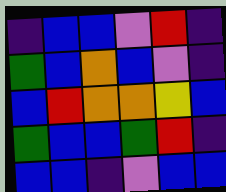[["indigo", "blue", "blue", "violet", "red", "indigo"], ["green", "blue", "orange", "blue", "violet", "indigo"], ["blue", "red", "orange", "orange", "yellow", "blue"], ["green", "blue", "blue", "green", "red", "indigo"], ["blue", "blue", "indigo", "violet", "blue", "blue"]]